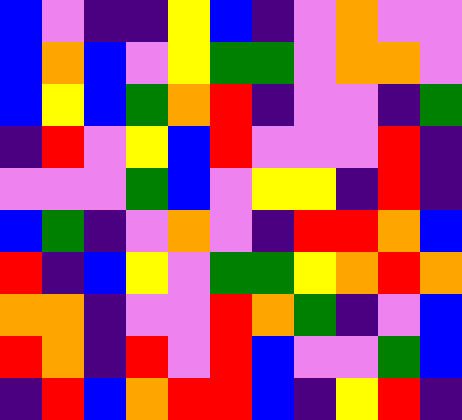[["blue", "violet", "indigo", "indigo", "yellow", "blue", "indigo", "violet", "orange", "violet", "violet"], ["blue", "orange", "blue", "violet", "yellow", "green", "green", "violet", "orange", "orange", "violet"], ["blue", "yellow", "blue", "green", "orange", "red", "indigo", "violet", "violet", "indigo", "green"], ["indigo", "red", "violet", "yellow", "blue", "red", "violet", "violet", "violet", "red", "indigo"], ["violet", "violet", "violet", "green", "blue", "violet", "yellow", "yellow", "indigo", "red", "indigo"], ["blue", "green", "indigo", "violet", "orange", "violet", "indigo", "red", "red", "orange", "blue"], ["red", "indigo", "blue", "yellow", "violet", "green", "green", "yellow", "orange", "red", "orange"], ["orange", "orange", "indigo", "violet", "violet", "red", "orange", "green", "indigo", "violet", "blue"], ["red", "orange", "indigo", "red", "violet", "red", "blue", "violet", "violet", "green", "blue"], ["indigo", "red", "blue", "orange", "red", "red", "blue", "indigo", "yellow", "red", "indigo"]]